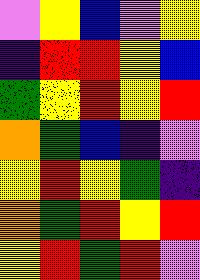[["violet", "yellow", "blue", "violet", "yellow"], ["indigo", "red", "red", "yellow", "blue"], ["green", "yellow", "red", "yellow", "red"], ["orange", "green", "blue", "indigo", "violet"], ["yellow", "red", "yellow", "green", "indigo"], ["orange", "green", "red", "yellow", "red"], ["yellow", "red", "green", "red", "violet"]]